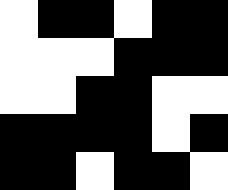[["white", "black", "black", "white", "black", "black"], ["white", "white", "white", "black", "black", "black"], ["white", "white", "black", "black", "white", "white"], ["black", "black", "black", "black", "white", "black"], ["black", "black", "white", "black", "black", "white"]]